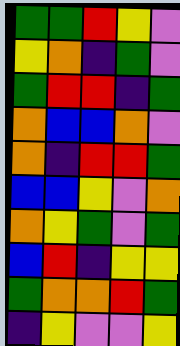[["green", "green", "red", "yellow", "violet"], ["yellow", "orange", "indigo", "green", "violet"], ["green", "red", "red", "indigo", "green"], ["orange", "blue", "blue", "orange", "violet"], ["orange", "indigo", "red", "red", "green"], ["blue", "blue", "yellow", "violet", "orange"], ["orange", "yellow", "green", "violet", "green"], ["blue", "red", "indigo", "yellow", "yellow"], ["green", "orange", "orange", "red", "green"], ["indigo", "yellow", "violet", "violet", "yellow"]]